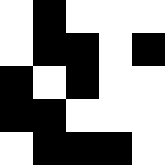[["white", "black", "white", "white", "white"], ["white", "black", "black", "white", "black"], ["black", "white", "black", "white", "white"], ["black", "black", "white", "white", "white"], ["white", "black", "black", "black", "white"]]